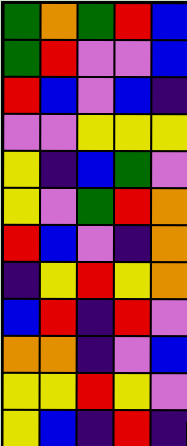[["green", "orange", "green", "red", "blue"], ["green", "red", "violet", "violet", "blue"], ["red", "blue", "violet", "blue", "indigo"], ["violet", "violet", "yellow", "yellow", "yellow"], ["yellow", "indigo", "blue", "green", "violet"], ["yellow", "violet", "green", "red", "orange"], ["red", "blue", "violet", "indigo", "orange"], ["indigo", "yellow", "red", "yellow", "orange"], ["blue", "red", "indigo", "red", "violet"], ["orange", "orange", "indigo", "violet", "blue"], ["yellow", "yellow", "red", "yellow", "violet"], ["yellow", "blue", "indigo", "red", "indigo"]]